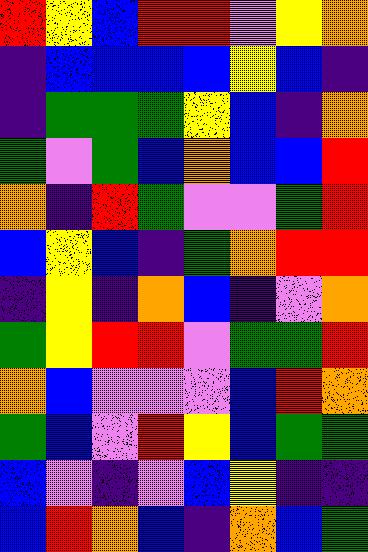[["red", "yellow", "blue", "red", "red", "violet", "yellow", "orange"], ["indigo", "blue", "blue", "blue", "blue", "yellow", "blue", "indigo"], ["indigo", "green", "green", "green", "yellow", "blue", "indigo", "orange"], ["green", "violet", "green", "blue", "orange", "blue", "blue", "red"], ["orange", "indigo", "red", "green", "violet", "violet", "green", "red"], ["blue", "yellow", "blue", "indigo", "green", "orange", "red", "red"], ["indigo", "yellow", "indigo", "orange", "blue", "indigo", "violet", "orange"], ["green", "yellow", "red", "red", "violet", "green", "green", "red"], ["orange", "blue", "violet", "violet", "violet", "blue", "red", "orange"], ["green", "blue", "violet", "red", "yellow", "blue", "green", "green"], ["blue", "violet", "indigo", "violet", "blue", "yellow", "indigo", "indigo"], ["blue", "red", "orange", "blue", "indigo", "orange", "blue", "green"]]